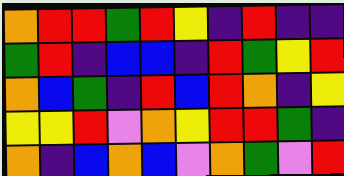[["orange", "red", "red", "green", "red", "yellow", "indigo", "red", "indigo", "indigo"], ["green", "red", "indigo", "blue", "blue", "indigo", "red", "green", "yellow", "red"], ["orange", "blue", "green", "indigo", "red", "blue", "red", "orange", "indigo", "yellow"], ["yellow", "yellow", "red", "violet", "orange", "yellow", "red", "red", "green", "indigo"], ["orange", "indigo", "blue", "orange", "blue", "violet", "orange", "green", "violet", "red"]]